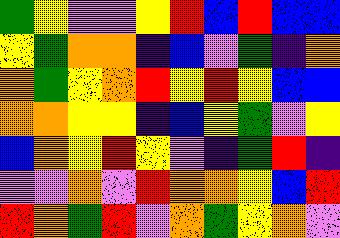[["green", "yellow", "violet", "violet", "yellow", "red", "blue", "red", "blue", "blue"], ["yellow", "green", "orange", "orange", "indigo", "blue", "violet", "green", "indigo", "orange"], ["orange", "green", "yellow", "orange", "red", "yellow", "red", "yellow", "blue", "blue"], ["orange", "orange", "yellow", "yellow", "indigo", "blue", "yellow", "green", "violet", "yellow"], ["blue", "orange", "yellow", "red", "yellow", "violet", "indigo", "green", "red", "indigo"], ["violet", "violet", "orange", "violet", "red", "orange", "orange", "yellow", "blue", "red"], ["red", "orange", "green", "red", "violet", "orange", "green", "yellow", "orange", "violet"]]